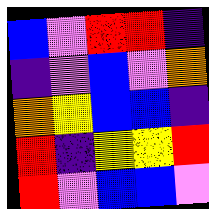[["blue", "violet", "red", "red", "indigo"], ["indigo", "violet", "blue", "violet", "orange"], ["orange", "yellow", "blue", "blue", "indigo"], ["red", "indigo", "yellow", "yellow", "red"], ["red", "violet", "blue", "blue", "violet"]]